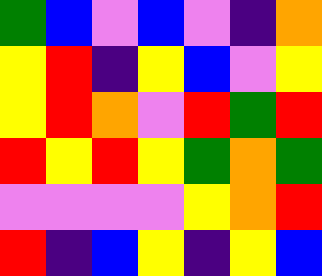[["green", "blue", "violet", "blue", "violet", "indigo", "orange"], ["yellow", "red", "indigo", "yellow", "blue", "violet", "yellow"], ["yellow", "red", "orange", "violet", "red", "green", "red"], ["red", "yellow", "red", "yellow", "green", "orange", "green"], ["violet", "violet", "violet", "violet", "yellow", "orange", "red"], ["red", "indigo", "blue", "yellow", "indigo", "yellow", "blue"]]